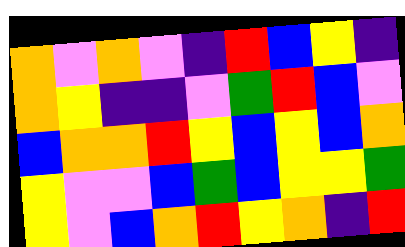[["orange", "violet", "orange", "violet", "indigo", "red", "blue", "yellow", "indigo"], ["orange", "yellow", "indigo", "indigo", "violet", "green", "red", "blue", "violet"], ["blue", "orange", "orange", "red", "yellow", "blue", "yellow", "blue", "orange"], ["yellow", "violet", "violet", "blue", "green", "blue", "yellow", "yellow", "green"], ["yellow", "violet", "blue", "orange", "red", "yellow", "orange", "indigo", "red"]]